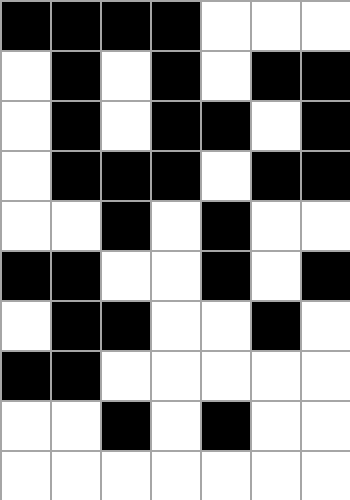[["black", "black", "black", "black", "white", "white", "white"], ["white", "black", "white", "black", "white", "black", "black"], ["white", "black", "white", "black", "black", "white", "black"], ["white", "black", "black", "black", "white", "black", "black"], ["white", "white", "black", "white", "black", "white", "white"], ["black", "black", "white", "white", "black", "white", "black"], ["white", "black", "black", "white", "white", "black", "white"], ["black", "black", "white", "white", "white", "white", "white"], ["white", "white", "black", "white", "black", "white", "white"], ["white", "white", "white", "white", "white", "white", "white"]]